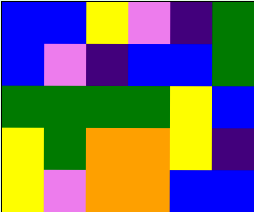[["blue", "blue", "yellow", "violet", "indigo", "green"], ["blue", "violet", "indigo", "blue", "blue", "green"], ["green", "green", "green", "green", "yellow", "blue"], ["yellow", "green", "orange", "orange", "yellow", "indigo"], ["yellow", "violet", "orange", "orange", "blue", "blue"]]